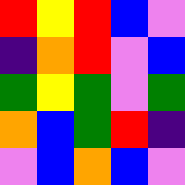[["red", "yellow", "red", "blue", "violet"], ["indigo", "orange", "red", "violet", "blue"], ["green", "yellow", "green", "violet", "green"], ["orange", "blue", "green", "red", "indigo"], ["violet", "blue", "orange", "blue", "violet"]]